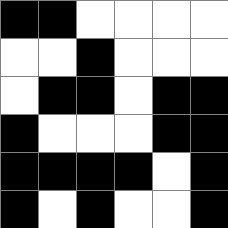[["black", "black", "white", "white", "white", "white"], ["white", "white", "black", "white", "white", "white"], ["white", "black", "black", "white", "black", "black"], ["black", "white", "white", "white", "black", "black"], ["black", "black", "black", "black", "white", "black"], ["black", "white", "black", "white", "white", "black"]]